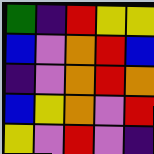[["green", "indigo", "red", "yellow", "yellow"], ["blue", "violet", "orange", "red", "blue"], ["indigo", "violet", "orange", "red", "orange"], ["blue", "yellow", "orange", "violet", "red"], ["yellow", "violet", "red", "violet", "indigo"]]